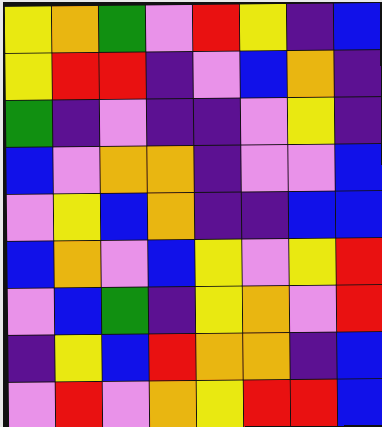[["yellow", "orange", "green", "violet", "red", "yellow", "indigo", "blue"], ["yellow", "red", "red", "indigo", "violet", "blue", "orange", "indigo"], ["green", "indigo", "violet", "indigo", "indigo", "violet", "yellow", "indigo"], ["blue", "violet", "orange", "orange", "indigo", "violet", "violet", "blue"], ["violet", "yellow", "blue", "orange", "indigo", "indigo", "blue", "blue"], ["blue", "orange", "violet", "blue", "yellow", "violet", "yellow", "red"], ["violet", "blue", "green", "indigo", "yellow", "orange", "violet", "red"], ["indigo", "yellow", "blue", "red", "orange", "orange", "indigo", "blue"], ["violet", "red", "violet", "orange", "yellow", "red", "red", "blue"]]